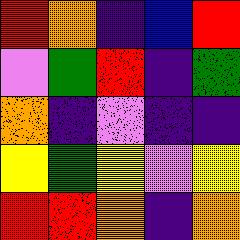[["red", "orange", "indigo", "blue", "red"], ["violet", "green", "red", "indigo", "green"], ["orange", "indigo", "violet", "indigo", "indigo"], ["yellow", "green", "yellow", "violet", "yellow"], ["red", "red", "orange", "indigo", "orange"]]